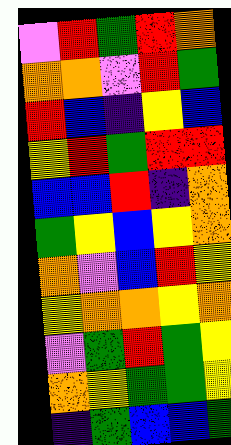[["violet", "red", "green", "red", "orange"], ["orange", "orange", "violet", "red", "green"], ["red", "blue", "indigo", "yellow", "blue"], ["yellow", "red", "green", "red", "red"], ["blue", "blue", "red", "indigo", "orange"], ["green", "yellow", "blue", "yellow", "orange"], ["orange", "violet", "blue", "red", "yellow"], ["yellow", "orange", "orange", "yellow", "orange"], ["violet", "green", "red", "green", "yellow"], ["orange", "yellow", "green", "green", "yellow"], ["indigo", "green", "blue", "blue", "green"]]